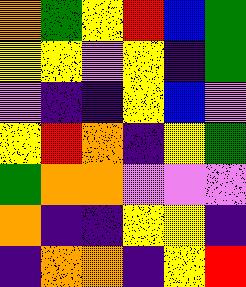[["orange", "green", "yellow", "red", "blue", "green"], ["yellow", "yellow", "violet", "yellow", "indigo", "green"], ["violet", "indigo", "indigo", "yellow", "blue", "violet"], ["yellow", "red", "orange", "indigo", "yellow", "green"], ["green", "orange", "orange", "violet", "violet", "violet"], ["orange", "indigo", "indigo", "yellow", "yellow", "indigo"], ["indigo", "orange", "orange", "indigo", "yellow", "red"]]